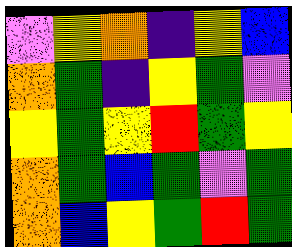[["violet", "yellow", "orange", "indigo", "yellow", "blue"], ["orange", "green", "indigo", "yellow", "green", "violet"], ["yellow", "green", "yellow", "red", "green", "yellow"], ["orange", "green", "blue", "green", "violet", "green"], ["orange", "blue", "yellow", "green", "red", "green"]]